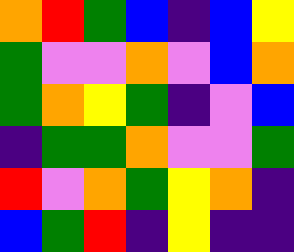[["orange", "red", "green", "blue", "indigo", "blue", "yellow"], ["green", "violet", "violet", "orange", "violet", "blue", "orange"], ["green", "orange", "yellow", "green", "indigo", "violet", "blue"], ["indigo", "green", "green", "orange", "violet", "violet", "green"], ["red", "violet", "orange", "green", "yellow", "orange", "indigo"], ["blue", "green", "red", "indigo", "yellow", "indigo", "indigo"]]